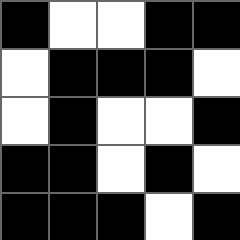[["black", "white", "white", "black", "black"], ["white", "black", "black", "black", "white"], ["white", "black", "white", "white", "black"], ["black", "black", "white", "black", "white"], ["black", "black", "black", "white", "black"]]